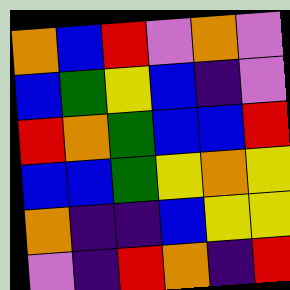[["orange", "blue", "red", "violet", "orange", "violet"], ["blue", "green", "yellow", "blue", "indigo", "violet"], ["red", "orange", "green", "blue", "blue", "red"], ["blue", "blue", "green", "yellow", "orange", "yellow"], ["orange", "indigo", "indigo", "blue", "yellow", "yellow"], ["violet", "indigo", "red", "orange", "indigo", "red"]]